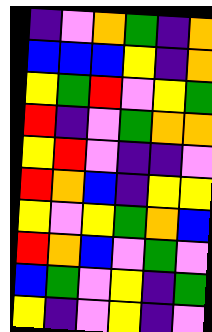[["indigo", "violet", "orange", "green", "indigo", "orange"], ["blue", "blue", "blue", "yellow", "indigo", "orange"], ["yellow", "green", "red", "violet", "yellow", "green"], ["red", "indigo", "violet", "green", "orange", "orange"], ["yellow", "red", "violet", "indigo", "indigo", "violet"], ["red", "orange", "blue", "indigo", "yellow", "yellow"], ["yellow", "violet", "yellow", "green", "orange", "blue"], ["red", "orange", "blue", "violet", "green", "violet"], ["blue", "green", "violet", "yellow", "indigo", "green"], ["yellow", "indigo", "violet", "yellow", "indigo", "violet"]]